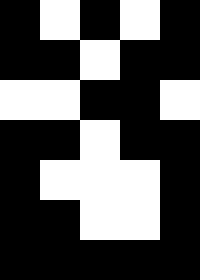[["black", "white", "black", "white", "black"], ["black", "black", "white", "black", "black"], ["white", "white", "black", "black", "white"], ["black", "black", "white", "black", "black"], ["black", "white", "white", "white", "black"], ["black", "black", "white", "white", "black"], ["black", "black", "black", "black", "black"]]